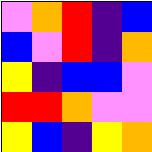[["violet", "orange", "red", "indigo", "blue"], ["blue", "violet", "red", "indigo", "orange"], ["yellow", "indigo", "blue", "blue", "violet"], ["red", "red", "orange", "violet", "violet"], ["yellow", "blue", "indigo", "yellow", "orange"]]